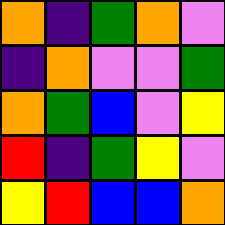[["orange", "indigo", "green", "orange", "violet"], ["indigo", "orange", "violet", "violet", "green"], ["orange", "green", "blue", "violet", "yellow"], ["red", "indigo", "green", "yellow", "violet"], ["yellow", "red", "blue", "blue", "orange"]]